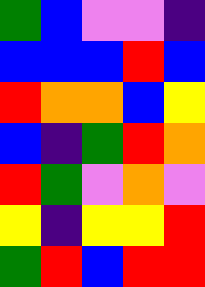[["green", "blue", "violet", "violet", "indigo"], ["blue", "blue", "blue", "red", "blue"], ["red", "orange", "orange", "blue", "yellow"], ["blue", "indigo", "green", "red", "orange"], ["red", "green", "violet", "orange", "violet"], ["yellow", "indigo", "yellow", "yellow", "red"], ["green", "red", "blue", "red", "red"]]